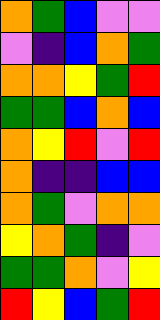[["orange", "green", "blue", "violet", "violet"], ["violet", "indigo", "blue", "orange", "green"], ["orange", "orange", "yellow", "green", "red"], ["green", "green", "blue", "orange", "blue"], ["orange", "yellow", "red", "violet", "red"], ["orange", "indigo", "indigo", "blue", "blue"], ["orange", "green", "violet", "orange", "orange"], ["yellow", "orange", "green", "indigo", "violet"], ["green", "green", "orange", "violet", "yellow"], ["red", "yellow", "blue", "green", "red"]]